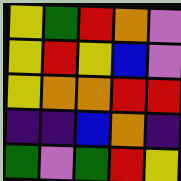[["yellow", "green", "red", "orange", "violet"], ["yellow", "red", "yellow", "blue", "violet"], ["yellow", "orange", "orange", "red", "red"], ["indigo", "indigo", "blue", "orange", "indigo"], ["green", "violet", "green", "red", "yellow"]]